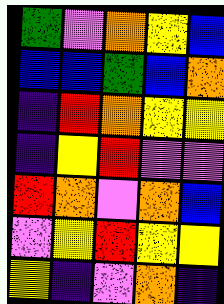[["green", "violet", "orange", "yellow", "blue"], ["blue", "blue", "green", "blue", "orange"], ["indigo", "red", "orange", "yellow", "yellow"], ["indigo", "yellow", "red", "violet", "violet"], ["red", "orange", "violet", "orange", "blue"], ["violet", "yellow", "red", "yellow", "yellow"], ["yellow", "indigo", "violet", "orange", "indigo"]]